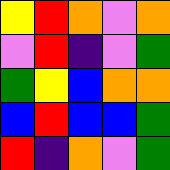[["yellow", "red", "orange", "violet", "orange"], ["violet", "red", "indigo", "violet", "green"], ["green", "yellow", "blue", "orange", "orange"], ["blue", "red", "blue", "blue", "green"], ["red", "indigo", "orange", "violet", "green"]]